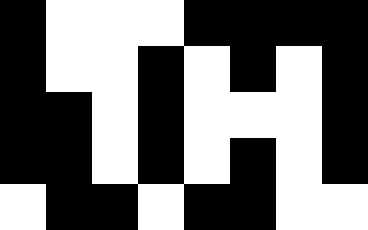[["black", "white", "white", "white", "black", "black", "black", "black"], ["black", "white", "white", "black", "white", "black", "white", "black"], ["black", "black", "white", "black", "white", "white", "white", "black"], ["black", "black", "white", "black", "white", "black", "white", "black"], ["white", "black", "black", "white", "black", "black", "white", "white"]]